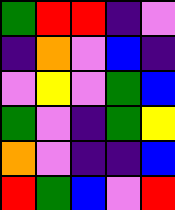[["green", "red", "red", "indigo", "violet"], ["indigo", "orange", "violet", "blue", "indigo"], ["violet", "yellow", "violet", "green", "blue"], ["green", "violet", "indigo", "green", "yellow"], ["orange", "violet", "indigo", "indigo", "blue"], ["red", "green", "blue", "violet", "red"]]